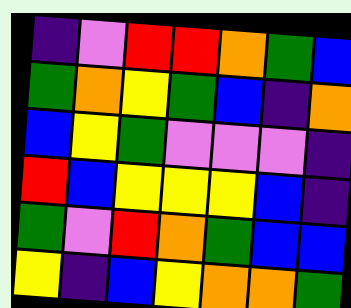[["indigo", "violet", "red", "red", "orange", "green", "blue"], ["green", "orange", "yellow", "green", "blue", "indigo", "orange"], ["blue", "yellow", "green", "violet", "violet", "violet", "indigo"], ["red", "blue", "yellow", "yellow", "yellow", "blue", "indigo"], ["green", "violet", "red", "orange", "green", "blue", "blue"], ["yellow", "indigo", "blue", "yellow", "orange", "orange", "green"]]